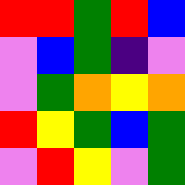[["red", "red", "green", "red", "blue"], ["violet", "blue", "green", "indigo", "violet"], ["violet", "green", "orange", "yellow", "orange"], ["red", "yellow", "green", "blue", "green"], ["violet", "red", "yellow", "violet", "green"]]